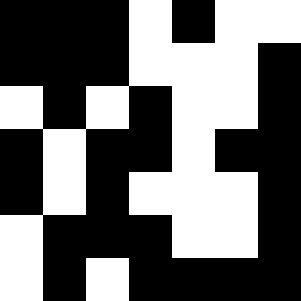[["black", "black", "black", "white", "black", "white", "white"], ["black", "black", "black", "white", "white", "white", "black"], ["white", "black", "white", "black", "white", "white", "black"], ["black", "white", "black", "black", "white", "black", "black"], ["black", "white", "black", "white", "white", "white", "black"], ["white", "black", "black", "black", "white", "white", "black"], ["white", "black", "white", "black", "black", "black", "black"]]